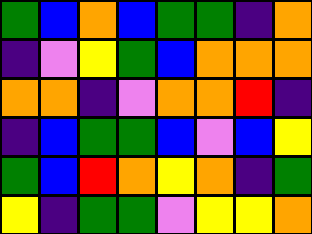[["green", "blue", "orange", "blue", "green", "green", "indigo", "orange"], ["indigo", "violet", "yellow", "green", "blue", "orange", "orange", "orange"], ["orange", "orange", "indigo", "violet", "orange", "orange", "red", "indigo"], ["indigo", "blue", "green", "green", "blue", "violet", "blue", "yellow"], ["green", "blue", "red", "orange", "yellow", "orange", "indigo", "green"], ["yellow", "indigo", "green", "green", "violet", "yellow", "yellow", "orange"]]